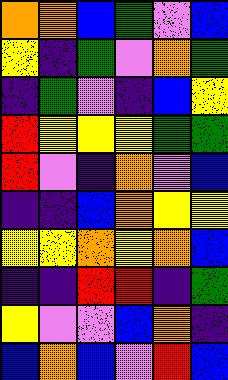[["orange", "orange", "blue", "green", "violet", "blue"], ["yellow", "indigo", "green", "violet", "orange", "green"], ["indigo", "green", "violet", "indigo", "blue", "yellow"], ["red", "yellow", "yellow", "yellow", "green", "green"], ["red", "violet", "indigo", "orange", "violet", "blue"], ["indigo", "indigo", "blue", "orange", "yellow", "yellow"], ["yellow", "yellow", "orange", "yellow", "orange", "blue"], ["indigo", "indigo", "red", "red", "indigo", "green"], ["yellow", "violet", "violet", "blue", "orange", "indigo"], ["blue", "orange", "blue", "violet", "red", "blue"]]